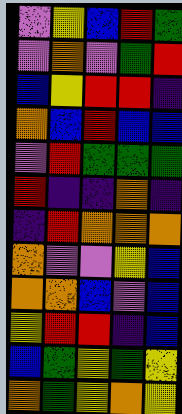[["violet", "yellow", "blue", "red", "green"], ["violet", "orange", "violet", "green", "red"], ["blue", "yellow", "red", "red", "indigo"], ["orange", "blue", "red", "blue", "blue"], ["violet", "red", "green", "green", "green"], ["red", "indigo", "indigo", "orange", "indigo"], ["indigo", "red", "orange", "orange", "orange"], ["orange", "violet", "violet", "yellow", "blue"], ["orange", "orange", "blue", "violet", "blue"], ["yellow", "red", "red", "indigo", "blue"], ["blue", "green", "yellow", "green", "yellow"], ["orange", "green", "yellow", "orange", "yellow"]]